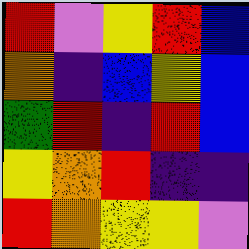[["red", "violet", "yellow", "red", "blue"], ["orange", "indigo", "blue", "yellow", "blue"], ["green", "red", "indigo", "red", "blue"], ["yellow", "orange", "red", "indigo", "indigo"], ["red", "orange", "yellow", "yellow", "violet"]]